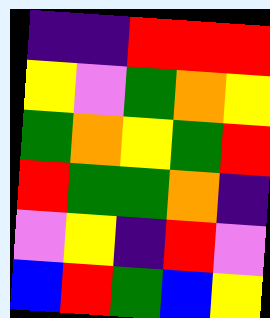[["indigo", "indigo", "red", "red", "red"], ["yellow", "violet", "green", "orange", "yellow"], ["green", "orange", "yellow", "green", "red"], ["red", "green", "green", "orange", "indigo"], ["violet", "yellow", "indigo", "red", "violet"], ["blue", "red", "green", "blue", "yellow"]]